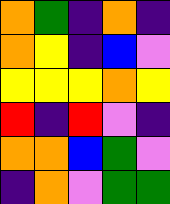[["orange", "green", "indigo", "orange", "indigo"], ["orange", "yellow", "indigo", "blue", "violet"], ["yellow", "yellow", "yellow", "orange", "yellow"], ["red", "indigo", "red", "violet", "indigo"], ["orange", "orange", "blue", "green", "violet"], ["indigo", "orange", "violet", "green", "green"]]